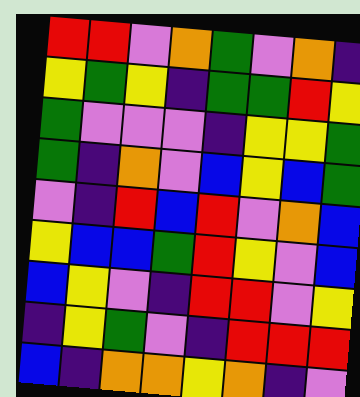[["red", "red", "violet", "orange", "green", "violet", "orange", "indigo"], ["yellow", "green", "yellow", "indigo", "green", "green", "red", "yellow"], ["green", "violet", "violet", "violet", "indigo", "yellow", "yellow", "green"], ["green", "indigo", "orange", "violet", "blue", "yellow", "blue", "green"], ["violet", "indigo", "red", "blue", "red", "violet", "orange", "blue"], ["yellow", "blue", "blue", "green", "red", "yellow", "violet", "blue"], ["blue", "yellow", "violet", "indigo", "red", "red", "violet", "yellow"], ["indigo", "yellow", "green", "violet", "indigo", "red", "red", "red"], ["blue", "indigo", "orange", "orange", "yellow", "orange", "indigo", "violet"]]